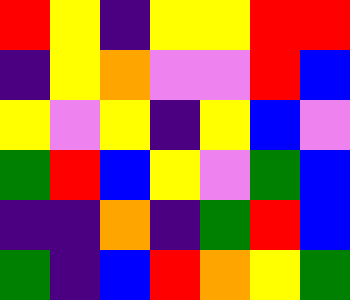[["red", "yellow", "indigo", "yellow", "yellow", "red", "red"], ["indigo", "yellow", "orange", "violet", "violet", "red", "blue"], ["yellow", "violet", "yellow", "indigo", "yellow", "blue", "violet"], ["green", "red", "blue", "yellow", "violet", "green", "blue"], ["indigo", "indigo", "orange", "indigo", "green", "red", "blue"], ["green", "indigo", "blue", "red", "orange", "yellow", "green"]]